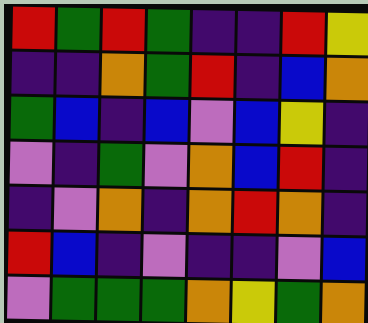[["red", "green", "red", "green", "indigo", "indigo", "red", "yellow"], ["indigo", "indigo", "orange", "green", "red", "indigo", "blue", "orange"], ["green", "blue", "indigo", "blue", "violet", "blue", "yellow", "indigo"], ["violet", "indigo", "green", "violet", "orange", "blue", "red", "indigo"], ["indigo", "violet", "orange", "indigo", "orange", "red", "orange", "indigo"], ["red", "blue", "indigo", "violet", "indigo", "indigo", "violet", "blue"], ["violet", "green", "green", "green", "orange", "yellow", "green", "orange"]]